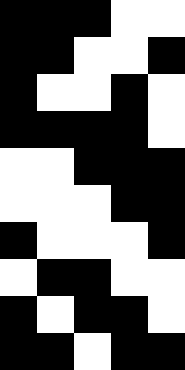[["black", "black", "black", "white", "white"], ["black", "black", "white", "white", "black"], ["black", "white", "white", "black", "white"], ["black", "black", "black", "black", "white"], ["white", "white", "black", "black", "black"], ["white", "white", "white", "black", "black"], ["black", "white", "white", "white", "black"], ["white", "black", "black", "white", "white"], ["black", "white", "black", "black", "white"], ["black", "black", "white", "black", "black"]]